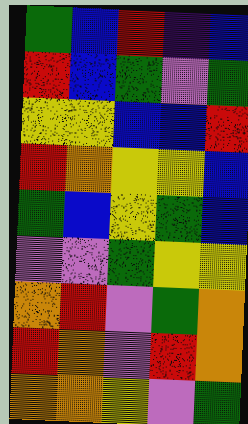[["green", "blue", "red", "indigo", "blue"], ["red", "blue", "green", "violet", "green"], ["yellow", "yellow", "blue", "blue", "red"], ["red", "orange", "yellow", "yellow", "blue"], ["green", "blue", "yellow", "green", "blue"], ["violet", "violet", "green", "yellow", "yellow"], ["orange", "red", "violet", "green", "orange"], ["red", "orange", "violet", "red", "orange"], ["orange", "orange", "yellow", "violet", "green"]]